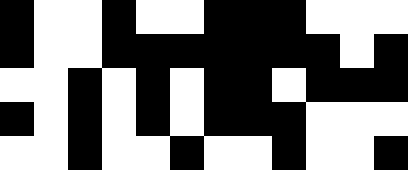[["black", "white", "white", "black", "white", "white", "black", "black", "black", "white", "white", "white"], ["black", "white", "white", "black", "black", "black", "black", "black", "black", "black", "white", "black"], ["white", "white", "black", "white", "black", "white", "black", "black", "white", "black", "black", "black"], ["black", "white", "black", "white", "black", "white", "black", "black", "black", "white", "white", "white"], ["white", "white", "black", "white", "white", "black", "white", "white", "black", "white", "white", "black"]]